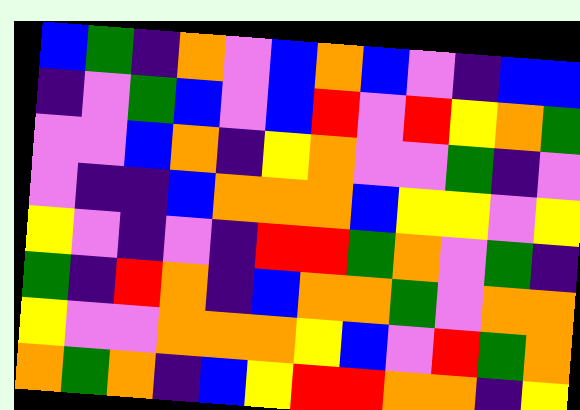[["blue", "green", "indigo", "orange", "violet", "blue", "orange", "blue", "violet", "indigo", "blue", "blue"], ["indigo", "violet", "green", "blue", "violet", "blue", "red", "violet", "red", "yellow", "orange", "green"], ["violet", "violet", "blue", "orange", "indigo", "yellow", "orange", "violet", "violet", "green", "indigo", "violet"], ["violet", "indigo", "indigo", "blue", "orange", "orange", "orange", "blue", "yellow", "yellow", "violet", "yellow"], ["yellow", "violet", "indigo", "violet", "indigo", "red", "red", "green", "orange", "violet", "green", "indigo"], ["green", "indigo", "red", "orange", "indigo", "blue", "orange", "orange", "green", "violet", "orange", "orange"], ["yellow", "violet", "violet", "orange", "orange", "orange", "yellow", "blue", "violet", "red", "green", "orange"], ["orange", "green", "orange", "indigo", "blue", "yellow", "red", "red", "orange", "orange", "indigo", "yellow"]]